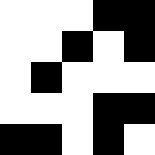[["white", "white", "white", "black", "black"], ["white", "white", "black", "white", "black"], ["white", "black", "white", "white", "white"], ["white", "white", "white", "black", "black"], ["black", "black", "white", "black", "white"]]